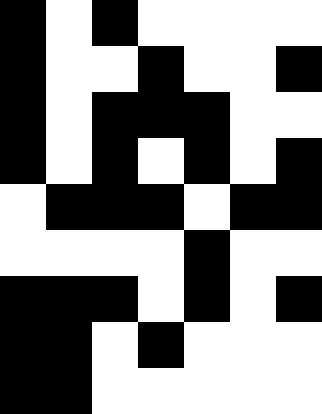[["black", "white", "black", "white", "white", "white", "white"], ["black", "white", "white", "black", "white", "white", "black"], ["black", "white", "black", "black", "black", "white", "white"], ["black", "white", "black", "white", "black", "white", "black"], ["white", "black", "black", "black", "white", "black", "black"], ["white", "white", "white", "white", "black", "white", "white"], ["black", "black", "black", "white", "black", "white", "black"], ["black", "black", "white", "black", "white", "white", "white"], ["black", "black", "white", "white", "white", "white", "white"]]